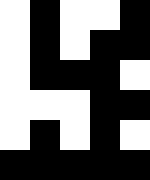[["white", "black", "white", "white", "black"], ["white", "black", "white", "black", "black"], ["white", "black", "black", "black", "white"], ["white", "white", "white", "black", "black"], ["white", "black", "white", "black", "white"], ["black", "black", "black", "black", "black"]]